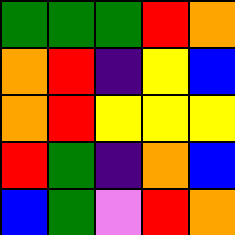[["green", "green", "green", "red", "orange"], ["orange", "red", "indigo", "yellow", "blue"], ["orange", "red", "yellow", "yellow", "yellow"], ["red", "green", "indigo", "orange", "blue"], ["blue", "green", "violet", "red", "orange"]]